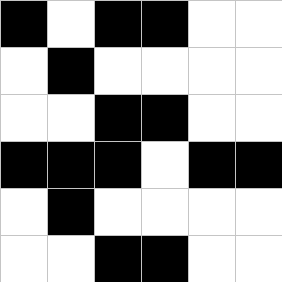[["black", "white", "black", "black", "white", "white"], ["white", "black", "white", "white", "white", "white"], ["white", "white", "black", "black", "white", "white"], ["black", "black", "black", "white", "black", "black"], ["white", "black", "white", "white", "white", "white"], ["white", "white", "black", "black", "white", "white"]]